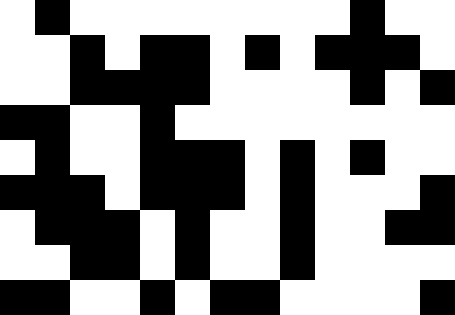[["white", "black", "white", "white", "white", "white", "white", "white", "white", "white", "black", "white", "white"], ["white", "white", "black", "white", "black", "black", "white", "black", "white", "black", "black", "black", "white"], ["white", "white", "black", "black", "black", "black", "white", "white", "white", "white", "black", "white", "black"], ["black", "black", "white", "white", "black", "white", "white", "white", "white", "white", "white", "white", "white"], ["white", "black", "white", "white", "black", "black", "black", "white", "black", "white", "black", "white", "white"], ["black", "black", "black", "white", "black", "black", "black", "white", "black", "white", "white", "white", "black"], ["white", "black", "black", "black", "white", "black", "white", "white", "black", "white", "white", "black", "black"], ["white", "white", "black", "black", "white", "black", "white", "white", "black", "white", "white", "white", "white"], ["black", "black", "white", "white", "black", "white", "black", "black", "white", "white", "white", "white", "black"]]